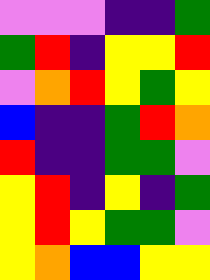[["violet", "violet", "violet", "indigo", "indigo", "green"], ["green", "red", "indigo", "yellow", "yellow", "red"], ["violet", "orange", "red", "yellow", "green", "yellow"], ["blue", "indigo", "indigo", "green", "red", "orange"], ["red", "indigo", "indigo", "green", "green", "violet"], ["yellow", "red", "indigo", "yellow", "indigo", "green"], ["yellow", "red", "yellow", "green", "green", "violet"], ["yellow", "orange", "blue", "blue", "yellow", "yellow"]]